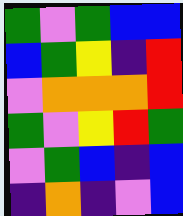[["green", "violet", "green", "blue", "blue"], ["blue", "green", "yellow", "indigo", "red"], ["violet", "orange", "orange", "orange", "red"], ["green", "violet", "yellow", "red", "green"], ["violet", "green", "blue", "indigo", "blue"], ["indigo", "orange", "indigo", "violet", "blue"]]